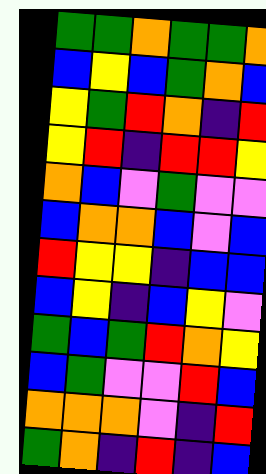[["green", "green", "orange", "green", "green", "orange"], ["blue", "yellow", "blue", "green", "orange", "blue"], ["yellow", "green", "red", "orange", "indigo", "red"], ["yellow", "red", "indigo", "red", "red", "yellow"], ["orange", "blue", "violet", "green", "violet", "violet"], ["blue", "orange", "orange", "blue", "violet", "blue"], ["red", "yellow", "yellow", "indigo", "blue", "blue"], ["blue", "yellow", "indigo", "blue", "yellow", "violet"], ["green", "blue", "green", "red", "orange", "yellow"], ["blue", "green", "violet", "violet", "red", "blue"], ["orange", "orange", "orange", "violet", "indigo", "red"], ["green", "orange", "indigo", "red", "indigo", "blue"]]